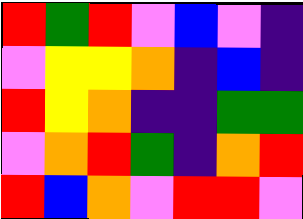[["red", "green", "red", "violet", "blue", "violet", "indigo"], ["violet", "yellow", "yellow", "orange", "indigo", "blue", "indigo"], ["red", "yellow", "orange", "indigo", "indigo", "green", "green"], ["violet", "orange", "red", "green", "indigo", "orange", "red"], ["red", "blue", "orange", "violet", "red", "red", "violet"]]